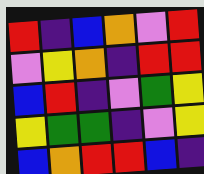[["red", "indigo", "blue", "orange", "violet", "red"], ["violet", "yellow", "orange", "indigo", "red", "red"], ["blue", "red", "indigo", "violet", "green", "yellow"], ["yellow", "green", "green", "indigo", "violet", "yellow"], ["blue", "orange", "red", "red", "blue", "indigo"]]